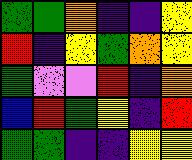[["green", "green", "orange", "indigo", "indigo", "yellow"], ["red", "indigo", "yellow", "green", "orange", "yellow"], ["green", "violet", "violet", "red", "indigo", "orange"], ["blue", "red", "green", "yellow", "indigo", "red"], ["green", "green", "indigo", "indigo", "yellow", "yellow"]]